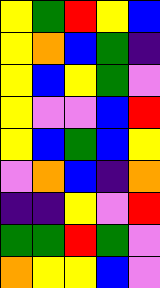[["yellow", "green", "red", "yellow", "blue"], ["yellow", "orange", "blue", "green", "indigo"], ["yellow", "blue", "yellow", "green", "violet"], ["yellow", "violet", "violet", "blue", "red"], ["yellow", "blue", "green", "blue", "yellow"], ["violet", "orange", "blue", "indigo", "orange"], ["indigo", "indigo", "yellow", "violet", "red"], ["green", "green", "red", "green", "violet"], ["orange", "yellow", "yellow", "blue", "violet"]]